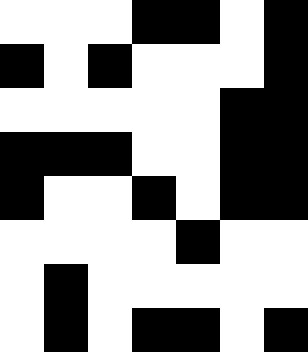[["white", "white", "white", "black", "black", "white", "black"], ["black", "white", "black", "white", "white", "white", "black"], ["white", "white", "white", "white", "white", "black", "black"], ["black", "black", "black", "white", "white", "black", "black"], ["black", "white", "white", "black", "white", "black", "black"], ["white", "white", "white", "white", "black", "white", "white"], ["white", "black", "white", "white", "white", "white", "white"], ["white", "black", "white", "black", "black", "white", "black"]]